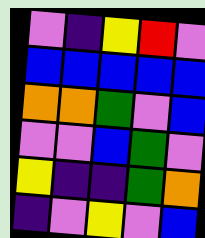[["violet", "indigo", "yellow", "red", "violet"], ["blue", "blue", "blue", "blue", "blue"], ["orange", "orange", "green", "violet", "blue"], ["violet", "violet", "blue", "green", "violet"], ["yellow", "indigo", "indigo", "green", "orange"], ["indigo", "violet", "yellow", "violet", "blue"]]